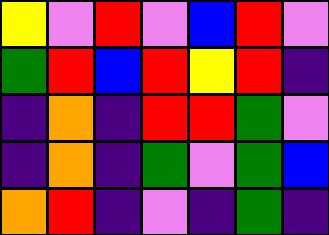[["yellow", "violet", "red", "violet", "blue", "red", "violet"], ["green", "red", "blue", "red", "yellow", "red", "indigo"], ["indigo", "orange", "indigo", "red", "red", "green", "violet"], ["indigo", "orange", "indigo", "green", "violet", "green", "blue"], ["orange", "red", "indigo", "violet", "indigo", "green", "indigo"]]